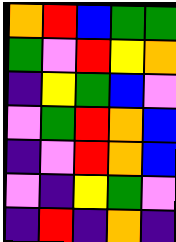[["orange", "red", "blue", "green", "green"], ["green", "violet", "red", "yellow", "orange"], ["indigo", "yellow", "green", "blue", "violet"], ["violet", "green", "red", "orange", "blue"], ["indigo", "violet", "red", "orange", "blue"], ["violet", "indigo", "yellow", "green", "violet"], ["indigo", "red", "indigo", "orange", "indigo"]]